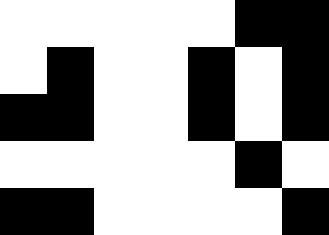[["white", "white", "white", "white", "white", "black", "black"], ["white", "black", "white", "white", "black", "white", "black"], ["black", "black", "white", "white", "black", "white", "black"], ["white", "white", "white", "white", "white", "black", "white"], ["black", "black", "white", "white", "white", "white", "black"]]